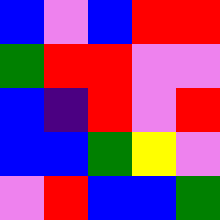[["blue", "violet", "blue", "red", "red"], ["green", "red", "red", "violet", "violet"], ["blue", "indigo", "red", "violet", "red"], ["blue", "blue", "green", "yellow", "violet"], ["violet", "red", "blue", "blue", "green"]]